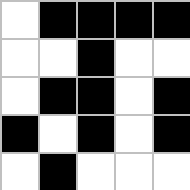[["white", "black", "black", "black", "black"], ["white", "white", "black", "white", "white"], ["white", "black", "black", "white", "black"], ["black", "white", "black", "white", "black"], ["white", "black", "white", "white", "white"]]